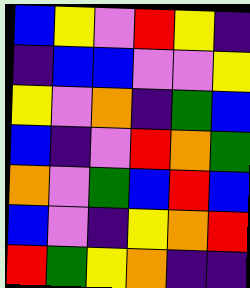[["blue", "yellow", "violet", "red", "yellow", "indigo"], ["indigo", "blue", "blue", "violet", "violet", "yellow"], ["yellow", "violet", "orange", "indigo", "green", "blue"], ["blue", "indigo", "violet", "red", "orange", "green"], ["orange", "violet", "green", "blue", "red", "blue"], ["blue", "violet", "indigo", "yellow", "orange", "red"], ["red", "green", "yellow", "orange", "indigo", "indigo"]]